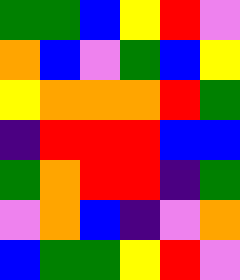[["green", "green", "blue", "yellow", "red", "violet"], ["orange", "blue", "violet", "green", "blue", "yellow"], ["yellow", "orange", "orange", "orange", "red", "green"], ["indigo", "red", "red", "red", "blue", "blue"], ["green", "orange", "red", "red", "indigo", "green"], ["violet", "orange", "blue", "indigo", "violet", "orange"], ["blue", "green", "green", "yellow", "red", "violet"]]